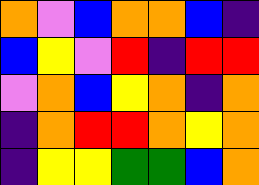[["orange", "violet", "blue", "orange", "orange", "blue", "indigo"], ["blue", "yellow", "violet", "red", "indigo", "red", "red"], ["violet", "orange", "blue", "yellow", "orange", "indigo", "orange"], ["indigo", "orange", "red", "red", "orange", "yellow", "orange"], ["indigo", "yellow", "yellow", "green", "green", "blue", "orange"]]